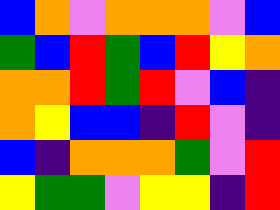[["blue", "orange", "violet", "orange", "orange", "orange", "violet", "blue"], ["green", "blue", "red", "green", "blue", "red", "yellow", "orange"], ["orange", "orange", "red", "green", "red", "violet", "blue", "indigo"], ["orange", "yellow", "blue", "blue", "indigo", "red", "violet", "indigo"], ["blue", "indigo", "orange", "orange", "orange", "green", "violet", "red"], ["yellow", "green", "green", "violet", "yellow", "yellow", "indigo", "red"]]